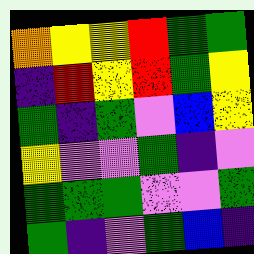[["orange", "yellow", "yellow", "red", "green", "green"], ["indigo", "red", "yellow", "red", "green", "yellow"], ["green", "indigo", "green", "violet", "blue", "yellow"], ["yellow", "violet", "violet", "green", "indigo", "violet"], ["green", "green", "green", "violet", "violet", "green"], ["green", "indigo", "violet", "green", "blue", "indigo"]]